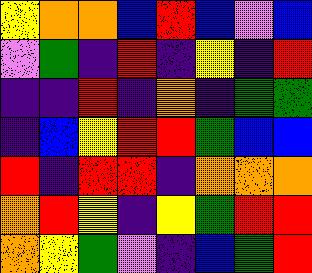[["yellow", "orange", "orange", "blue", "red", "blue", "violet", "blue"], ["violet", "green", "indigo", "red", "indigo", "yellow", "indigo", "red"], ["indigo", "indigo", "red", "indigo", "orange", "indigo", "green", "green"], ["indigo", "blue", "yellow", "red", "red", "green", "blue", "blue"], ["red", "indigo", "red", "red", "indigo", "orange", "orange", "orange"], ["orange", "red", "yellow", "indigo", "yellow", "green", "red", "red"], ["orange", "yellow", "green", "violet", "indigo", "blue", "green", "red"]]